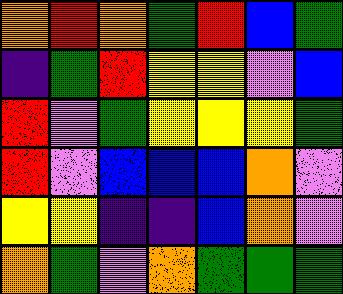[["orange", "red", "orange", "green", "red", "blue", "green"], ["indigo", "green", "red", "yellow", "yellow", "violet", "blue"], ["red", "violet", "green", "yellow", "yellow", "yellow", "green"], ["red", "violet", "blue", "blue", "blue", "orange", "violet"], ["yellow", "yellow", "indigo", "indigo", "blue", "orange", "violet"], ["orange", "green", "violet", "orange", "green", "green", "green"]]